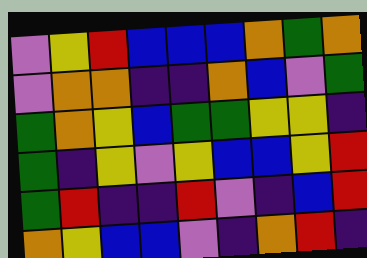[["violet", "yellow", "red", "blue", "blue", "blue", "orange", "green", "orange"], ["violet", "orange", "orange", "indigo", "indigo", "orange", "blue", "violet", "green"], ["green", "orange", "yellow", "blue", "green", "green", "yellow", "yellow", "indigo"], ["green", "indigo", "yellow", "violet", "yellow", "blue", "blue", "yellow", "red"], ["green", "red", "indigo", "indigo", "red", "violet", "indigo", "blue", "red"], ["orange", "yellow", "blue", "blue", "violet", "indigo", "orange", "red", "indigo"]]